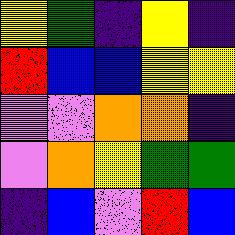[["yellow", "green", "indigo", "yellow", "indigo"], ["red", "blue", "blue", "yellow", "yellow"], ["violet", "violet", "orange", "orange", "indigo"], ["violet", "orange", "yellow", "green", "green"], ["indigo", "blue", "violet", "red", "blue"]]